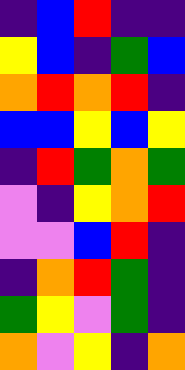[["indigo", "blue", "red", "indigo", "indigo"], ["yellow", "blue", "indigo", "green", "blue"], ["orange", "red", "orange", "red", "indigo"], ["blue", "blue", "yellow", "blue", "yellow"], ["indigo", "red", "green", "orange", "green"], ["violet", "indigo", "yellow", "orange", "red"], ["violet", "violet", "blue", "red", "indigo"], ["indigo", "orange", "red", "green", "indigo"], ["green", "yellow", "violet", "green", "indigo"], ["orange", "violet", "yellow", "indigo", "orange"]]